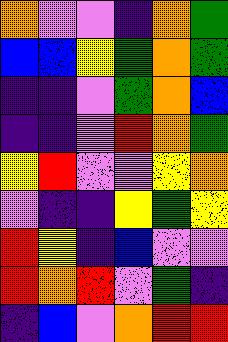[["orange", "violet", "violet", "indigo", "orange", "green"], ["blue", "blue", "yellow", "green", "orange", "green"], ["indigo", "indigo", "violet", "green", "orange", "blue"], ["indigo", "indigo", "violet", "red", "orange", "green"], ["yellow", "red", "violet", "violet", "yellow", "orange"], ["violet", "indigo", "indigo", "yellow", "green", "yellow"], ["red", "yellow", "indigo", "blue", "violet", "violet"], ["red", "orange", "red", "violet", "green", "indigo"], ["indigo", "blue", "violet", "orange", "red", "red"]]